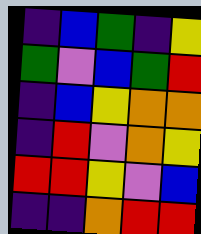[["indigo", "blue", "green", "indigo", "yellow"], ["green", "violet", "blue", "green", "red"], ["indigo", "blue", "yellow", "orange", "orange"], ["indigo", "red", "violet", "orange", "yellow"], ["red", "red", "yellow", "violet", "blue"], ["indigo", "indigo", "orange", "red", "red"]]